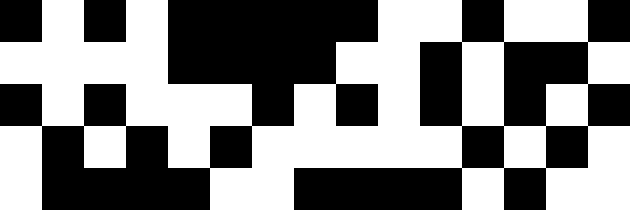[["black", "white", "black", "white", "black", "black", "black", "black", "black", "white", "white", "black", "white", "white", "black"], ["white", "white", "white", "white", "black", "black", "black", "black", "white", "white", "black", "white", "black", "black", "white"], ["black", "white", "black", "white", "white", "white", "black", "white", "black", "white", "black", "white", "black", "white", "black"], ["white", "black", "white", "black", "white", "black", "white", "white", "white", "white", "white", "black", "white", "black", "white"], ["white", "black", "black", "black", "black", "white", "white", "black", "black", "black", "black", "white", "black", "white", "white"]]